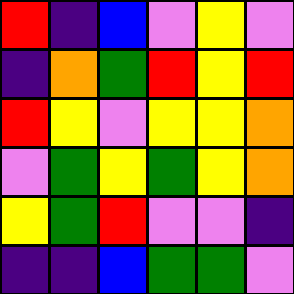[["red", "indigo", "blue", "violet", "yellow", "violet"], ["indigo", "orange", "green", "red", "yellow", "red"], ["red", "yellow", "violet", "yellow", "yellow", "orange"], ["violet", "green", "yellow", "green", "yellow", "orange"], ["yellow", "green", "red", "violet", "violet", "indigo"], ["indigo", "indigo", "blue", "green", "green", "violet"]]